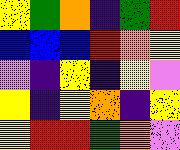[["yellow", "green", "orange", "indigo", "green", "red"], ["blue", "blue", "blue", "red", "orange", "yellow"], ["violet", "indigo", "yellow", "indigo", "yellow", "violet"], ["yellow", "indigo", "yellow", "orange", "indigo", "yellow"], ["yellow", "red", "red", "green", "orange", "violet"]]